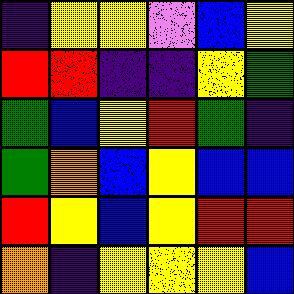[["indigo", "yellow", "yellow", "violet", "blue", "yellow"], ["red", "red", "indigo", "indigo", "yellow", "green"], ["green", "blue", "yellow", "red", "green", "indigo"], ["green", "orange", "blue", "yellow", "blue", "blue"], ["red", "yellow", "blue", "yellow", "red", "red"], ["orange", "indigo", "yellow", "yellow", "yellow", "blue"]]